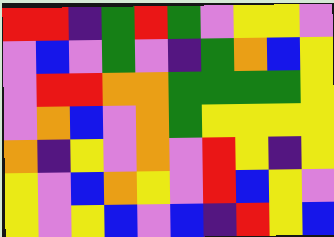[["red", "red", "indigo", "green", "red", "green", "violet", "yellow", "yellow", "violet"], ["violet", "blue", "violet", "green", "violet", "indigo", "green", "orange", "blue", "yellow"], ["violet", "red", "red", "orange", "orange", "green", "green", "green", "green", "yellow"], ["violet", "orange", "blue", "violet", "orange", "green", "yellow", "yellow", "yellow", "yellow"], ["orange", "indigo", "yellow", "violet", "orange", "violet", "red", "yellow", "indigo", "yellow"], ["yellow", "violet", "blue", "orange", "yellow", "violet", "red", "blue", "yellow", "violet"], ["yellow", "violet", "yellow", "blue", "violet", "blue", "indigo", "red", "yellow", "blue"]]